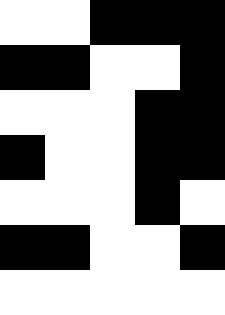[["white", "white", "black", "black", "black"], ["black", "black", "white", "white", "black"], ["white", "white", "white", "black", "black"], ["black", "white", "white", "black", "black"], ["white", "white", "white", "black", "white"], ["black", "black", "white", "white", "black"], ["white", "white", "white", "white", "white"]]